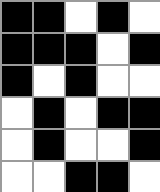[["black", "black", "white", "black", "white"], ["black", "black", "black", "white", "black"], ["black", "white", "black", "white", "white"], ["white", "black", "white", "black", "black"], ["white", "black", "white", "white", "black"], ["white", "white", "black", "black", "white"]]